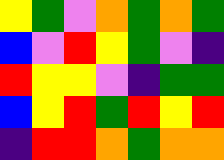[["yellow", "green", "violet", "orange", "green", "orange", "green"], ["blue", "violet", "red", "yellow", "green", "violet", "indigo"], ["red", "yellow", "yellow", "violet", "indigo", "green", "green"], ["blue", "yellow", "red", "green", "red", "yellow", "red"], ["indigo", "red", "red", "orange", "green", "orange", "orange"]]